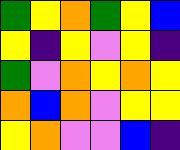[["green", "yellow", "orange", "green", "yellow", "blue"], ["yellow", "indigo", "yellow", "violet", "yellow", "indigo"], ["green", "violet", "orange", "yellow", "orange", "yellow"], ["orange", "blue", "orange", "violet", "yellow", "yellow"], ["yellow", "orange", "violet", "violet", "blue", "indigo"]]